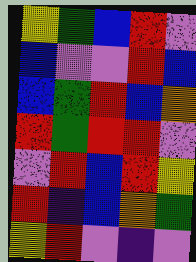[["yellow", "green", "blue", "red", "violet"], ["blue", "violet", "violet", "red", "blue"], ["blue", "green", "red", "blue", "orange"], ["red", "green", "red", "red", "violet"], ["violet", "red", "blue", "red", "yellow"], ["red", "indigo", "blue", "orange", "green"], ["yellow", "red", "violet", "indigo", "violet"]]